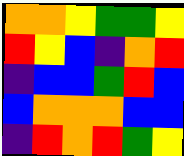[["orange", "orange", "yellow", "green", "green", "yellow"], ["red", "yellow", "blue", "indigo", "orange", "red"], ["indigo", "blue", "blue", "green", "red", "blue"], ["blue", "orange", "orange", "orange", "blue", "blue"], ["indigo", "red", "orange", "red", "green", "yellow"]]